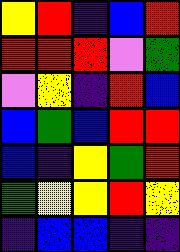[["yellow", "red", "indigo", "blue", "red"], ["red", "red", "red", "violet", "green"], ["violet", "yellow", "indigo", "red", "blue"], ["blue", "green", "blue", "red", "red"], ["blue", "indigo", "yellow", "green", "red"], ["green", "yellow", "yellow", "red", "yellow"], ["indigo", "blue", "blue", "indigo", "indigo"]]